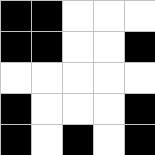[["black", "black", "white", "white", "white"], ["black", "black", "white", "white", "black"], ["white", "white", "white", "white", "white"], ["black", "white", "white", "white", "black"], ["black", "white", "black", "white", "black"]]